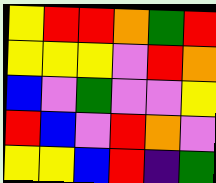[["yellow", "red", "red", "orange", "green", "red"], ["yellow", "yellow", "yellow", "violet", "red", "orange"], ["blue", "violet", "green", "violet", "violet", "yellow"], ["red", "blue", "violet", "red", "orange", "violet"], ["yellow", "yellow", "blue", "red", "indigo", "green"]]